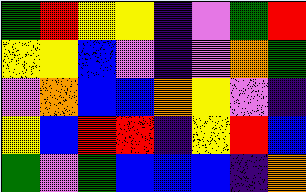[["green", "red", "yellow", "yellow", "indigo", "violet", "green", "red"], ["yellow", "yellow", "blue", "violet", "indigo", "violet", "orange", "green"], ["violet", "orange", "blue", "blue", "orange", "yellow", "violet", "indigo"], ["yellow", "blue", "red", "red", "indigo", "yellow", "red", "blue"], ["green", "violet", "green", "blue", "blue", "blue", "indigo", "orange"]]